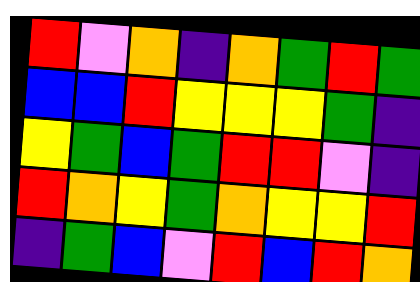[["red", "violet", "orange", "indigo", "orange", "green", "red", "green"], ["blue", "blue", "red", "yellow", "yellow", "yellow", "green", "indigo"], ["yellow", "green", "blue", "green", "red", "red", "violet", "indigo"], ["red", "orange", "yellow", "green", "orange", "yellow", "yellow", "red"], ["indigo", "green", "blue", "violet", "red", "blue", "red", "orange"]]